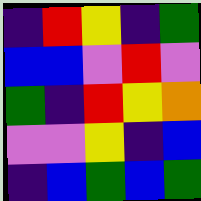[["indigo", "red", "yellow", "indigo", "green"], ["blue", "blue", "violet", "red", "violet"], ["green", "indigo", "red", "yellow", "orange"], ["violet", "violet", "yellow", "indigo", "blue"], ["indigo", "blue", "green", "blue", "green"]]